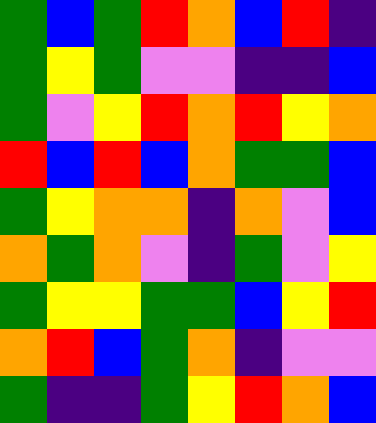[["green", "blue", "green", "red", "orange", "blue", "red", "indigo"], ["green", "yellow", "green", "violet", "violet", "indigo", "indigo", "blue"], ["green", "violet", "yellow", "red", "orange", "red", "yellow", "orange"], ["red", "blue", "red", "blue", "orange", "green", "green", "blue"], ["green", "yellow", "orange", "orange", "indigo", "orange", "violet", "blue"], ["orange", "green", "orange", "violet", "indigo", "green", "violet", "yellow"], ["green", "yellow", "yellow", "green", "green", "blue", "yellow", "red"], ["orange", "red", "blue", "green", "orange", "indigo", "violet", "violet"], ["green", "indigo", "indigo", "green", "yellow", "red", "orange", "blue"]]